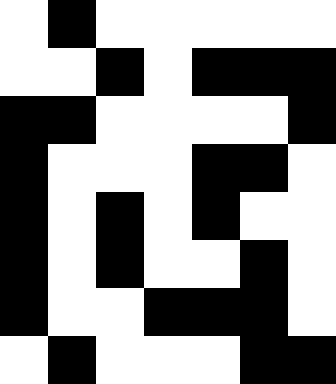[["white", "black", "white", "white", "white", "white", "white"], ["white", "white", "black", "white", "black", "black", "black"], ["black", "black", "white", "white", "white", "white", "black"], ["black", "white", "white", "white", "black", "black", "white"], ["black", "white", "black", "white", "black", "white", "white"], ["black", "white", "black", "white", "white", "black", "white"], ["black", "white", "white", "black", "black", "black", "white"], ["white", "black", "white", "white", "white", "black", "black"]]